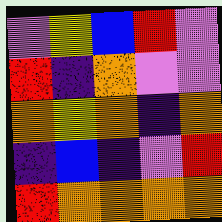[["violet", "yellow", "blue", "red", "violet"], ["red", "indigo", "orange", "violet", "violet"], ["orange", "yellow", "orange", "indigo", "orange"], ["indigo", "blue", "indigo", "violet", "red"], ["red", "orange", "orange", "orange", "orange"]]